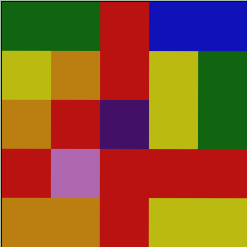[["green", "green", "red", "blue", "blue"], ["yellow", "orange", "red", "yellow", "green"], ["orange", "red", "indigo", "yellow", "green"], ["red", "violet", "red", "red", "red"], ["orange", "orange", "red", "yellow", "yellow"]]